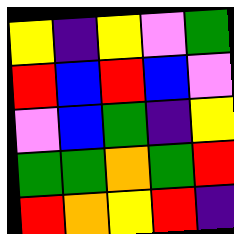[["yellow", "indigo", "yellow", "violet", "green"], ["red", "blue", "red", "blue", "violet"], ["violet", "blue", "green", "indigo", "yellow"], ["green", "green", "orange", "green", "red"], ["red", "orange", "yellow", "red", "indigo"]]